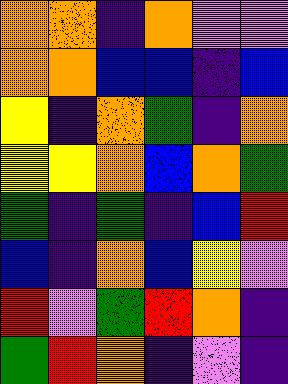[["orange", "orange", "indigo", "orange", "violet", "violet"], ["orange", "orange", "blue", "blue", "indigo", "blue"], ["yellow", "indigo", "orange", "green", "indigo", "orange"], ["yellow", "yellow", "orange", "blue", "orange", "green"], ["green", "indigo", "green", "indigo", "blue", "red"], ["blue", "indigo", "orange", "blue", "yellow", "violet"], ["red", "violet", "green", "red", "orange", "indigo"], ["green", "red", "orange", "indigo", "violet", "indigo"]]